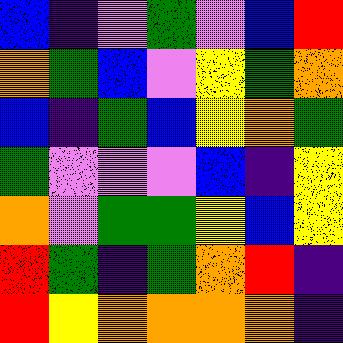[["blue", "indigo", "violet", "green", "violet", "blue", "red"], ["orange", "green", "blue", "violet", "yellow", "green", "orange"], ["blue", "indigo", "green", "blue", "yellow", "orange", "green"], ["green", "violet", "violet", "violet", "blue", "indigo", "yellow"], ["orange", "violet", "green", "green", "yellow", "blue", "yellow"], ["red", "green", "indigo", "green", "orange", "red", "indigo"], ["red", "yellow", "orange", "orange", "orange", "orange", "indigo"]]